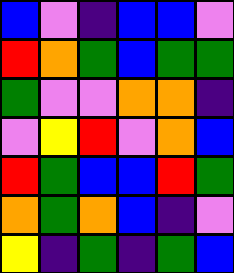[["blue", "violet", "indigo", "blue", "blue", "violet"], ["red", "orange", "green", "blue", "green", "green"], ["green", "violet", "violet", "orange", "orange", "indigo"], ["violet", "yellow", "red", "violet", "orange", "blue"], ["red", "green", "blue", "blue", "red", "green"], ["orange", "green", "orange", "blue", "indigo", "violet"], ["yellow", "indigo", "green", "indigo", "green", "blue"]]